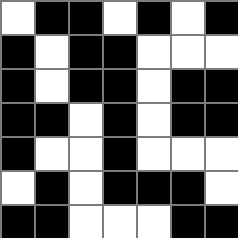[["white", "black", "black", "white", "black", "white", "black"], ["black", "white", "black", "black", "white", "white", "white"], ["black", "white", "black", "black", "white", "black", "black"], ["black", "black", "white", "black", "white", "black", "black"], ["black", "white", "white", "black", "white", "white", "white"], ["white", "black", "white", "black", "black", "black", "white"], ["black", "black", "white", "white", "white", "black", "black"]]